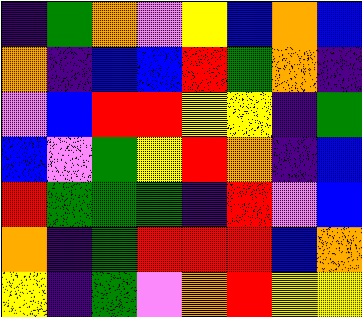[["indigo", "green", "orange", "violet", "yellow", "blue", "orange", "blue"], ["orange", "indigo", "blue", "blue", "red", "green", "orange", "indigo"], ["violet", "blue", "red", "red", "yellow", "yellow", "indigo", "green"], ["blue", "violet", "green", "yellow", "red", "orange", "indigo", "blue"], ["red", "green", "green", "green", "indigo", "red", "violet", "blue"], ["orange", "indigo", "green", "red", "red", "red", "blue", "orange"], ["yellow", "indigo", "green", "violet", "orange", "red", "yellow", "yellow"]]